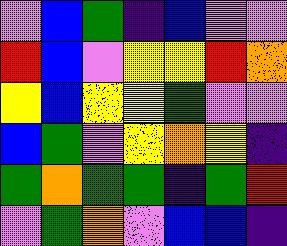[["violet", "blue", "green", "indigo", "blue", "violet", "violet"], ["red", "blue", "violet", "yellow", "yellow", "red", "orange"], ["yellow", "blue", "yellow", "yellow", "green", "violet", "violet"], ["blue", "green", "violet", "yellow", "orange", "yellow", "indigo"], ["green", "orange", "green", "green", "indigo", "green", "red"], ["violet", "green", "orange", "violet", "blue", "blue", "indigo"]]